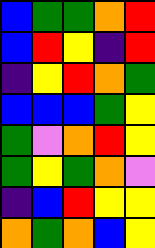[["blue", "green", "green", "orange", "red"], ["blue", "red", "yellow", "indigo", "red"], ["indigo", "yellow", "red", "orange", "green"], ["blue", "blue", "blue", "green", "yellow"], ["green", "violet", "orange", "red", "yellow"], ["green", "yellow", "green", "orange", "violet"], ["indigo", "blue", "red", "yellow", "yellow"], ["orange", "green", "orange", "blue", "yellow"]]